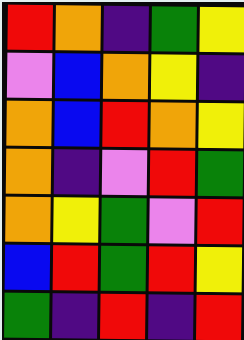[["red", "orange", "indigo", "green", "yellow"], ["violet", "blue", "orange", "yellow", "indigo"], ["orange", "blue", "red", "orange", "yellow"], ["orange", "indigo", "violet", "red", "green"], ["orange", "yellow", "green", "violet", "red"], ["blue", "red", "green", "red", "yellow"], ["green", "indigo", "red", "indigo", "red"]]